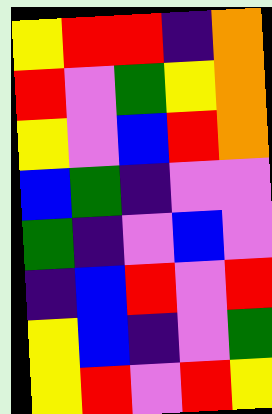[["yellow", "red", "red", "indigo", "orange"], ["red", "violet", "green", "yellow", "orange"], ["yellow", "violet", "blue", "red", "orange"], ["blue", "green", "indigo", "violet", "violet"], ["green", "indigo", "violet", "blue", "violet"], ["indigo", "blue", "red", "violet", "red"], ["yellow", "blue", "indigo", "violet", "green"], ["yellow", "red", "violet", "red", "yellow"]]